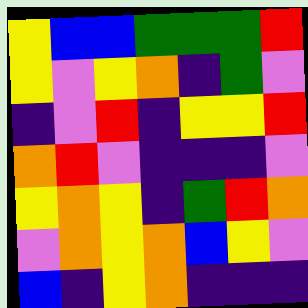[["yellow", "blue", "blue", "green", "green", "green", "red"], ["yellow", "violet", "yellow", "orange", "indigo", "green", "violet"], ["indigo", "violet", "red", "indigo", "yellow", "yellow", "red"], ["orange", "red", "violet", "indigo", "indigo", "indigo", "violet"], ["yellow", "orange", "yellow", "indigo", "green", "red", "orange"], ["violet", "orange", "yellow", "orange", "blue", "yellow", "violet"], ["blue", "indigo", "yellow", "orange", "indigo", "indigo", "indigo"]]